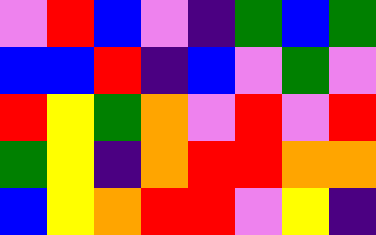[["violet", "red", "blue", "violet", "indigo", "green", "blue", "green"], ["blue", "blue", "red", "indigo", "blue", "violet", "green", "violet"], ["red", "yellow", "green", "orange", "violet", "red", "violet", "red"], ["green", "yellow", "indigo", "orange", "red", "red", "orange", "orange"], ["blue", "yellow", "orange", "red", "red", "violet", "yellow", "indigo"]]